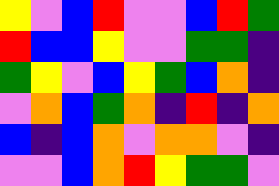[["yellow", "violet", "blue", "red", "violet", "violet", "blue", "red", "green"], ["red", "blue", "blue", "yellow", "violet", "violet", "green", "green", "indigo"], ["green", "yellow", "violet", "blue", "yellow", "green", "blue", "orange", "indigo"], ["violet", "orange", "blue", "green", "orange", "indigo", "red", "indigo", "orange"], ["blue", "indigo", "blue", "orange", "violet", "orange", "orange", "violet", "indigo"], ["violet", "violet", "blue", "orange", "red", "yellow", "green", "green", "violet"]]